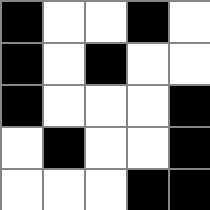[["black", "white", "white", "black", "white"], ["black", "white", "black", "white", "white"], ["black", "white", "white", "white", "black"], ["white", "black", "white", "white", "black"], ["white", "white", "white", "black", "black"]]